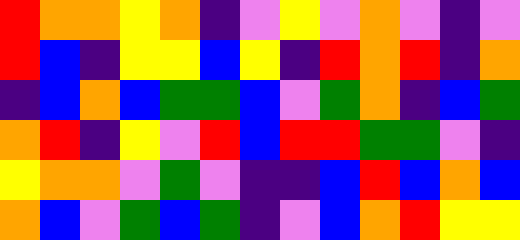[["red", "orange", "orange", "yellow", "orange", "indigo", "violet", "yellow", "violet", "orange", "violet", "indigo", "violet"], ["red", "blue", "indigo", "yellow", "yellow", "blue", "yellow", "indigo", "red", "orange", "red", "indigo", "orange"], ["indigo", "blue", "orange", "blue", "green", "green", "blue", "violet", "green", "orange", "indigo", "blue", "green"], ["orange", "red", "indigo", "yellow", "violet", "red", "blue", "red", "red", "green", "green", "violet", "indigo"], ["yellow", "orange", "orange", "violet", "green", "violet", "indigo", "indigo", "blue", "red", "blue", "orange", "blue"], ["orange", "blue", "violet", "green", "blue", "green", "indigo", "violet", "blue", "orange", "red", "yellow", "yellow"]]